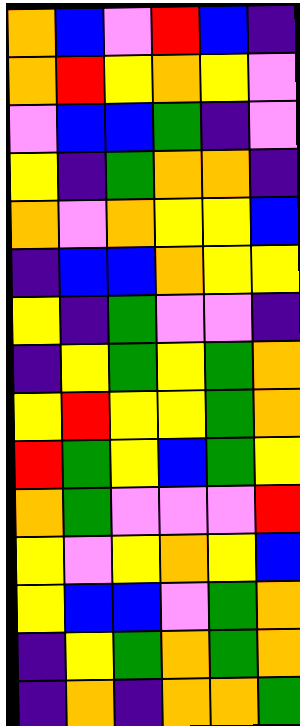[["orange", "blue", "violet", "red", "blue", "indigo"], ["orange", "red", "yellow", "orange", "yellow", "violet"], ["violet", "blue", "blue", "green", "indigo", "violet"], ["yellow", "indigo", "green", "orange", "orange", "indigo"], ["orange", "violet", "orange", "yellow", "yellow", "blue"], ["indigo", "blue", "blue", "orange", "yellow", "yellow"], ["yellow", "indigo", "green", "violet", "violet", "indigo"], ["indigo", "yellow", "green", "yellow", "green", "orange"], ["yellow", "red", "yellow", "yellow", "green", "orange"], ["red", "green", "yellow", "blue", "green", "yellow"], ["orange", "green", "violet", "violet", "violet", "red"], ["yellow", "violet", "yellow", "orange", "yellow", "blue"], ["yellow", "blue", "blue", "violet", "green", "orange"], ["indigo", "yellow", "green", "orange", "green", "orange"], ["indigo", "orange", "indigo", "orange", "orange", "green"]]